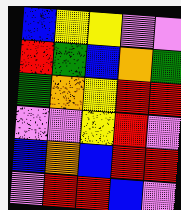[["blue", "yellow", "yellow", "violet", "violet"], ["red", "green", "blue", "orange", "green"], ["green", "orange", "yellow", "red", "red"], ["violet", "violet", "yellow", "red", "violet"], ["blue", "orange", "blue", "red", "red"], ["violet", "red", "red", "blue", "violet"]]